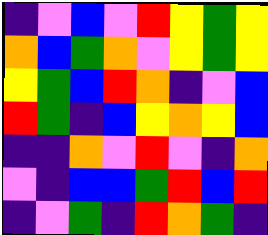[["indigo", "violet", "blue", "violet", "red", "yellow", "green", "yellow"], ["orange", "blue", "green", "orange", "violet", "yellow", "green", "yellow"], ["yellow", "green", "blue", "red", "orange", "indigo", "violet", "blue"], ["red", "green", "indigo", "blue", "yellow", "orange", "yellow", "blue"], ["indigo", "indigo", "orange", "violet", "red", "violet", "indigo", "orange"], ["violet", "indigo", "blue", "blue", "green", "red", "blue", "red"], ["indigo", "violet", "green", "indigo", "red", "orange", "green", "indigo"]]